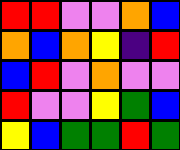[["red", "red", "violet", "violet", "orange", "blue"], ["orange", "blue", "orange", "yellow", "indigo", "red"], ["blue", "red", "violet", "orange", "violet", "violet"], ["red", "violet", "violet", "yellow", "green", "blue"], ["yellow", "blue", "green", "green", "red", "green"]]